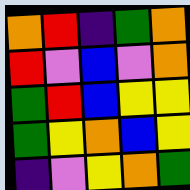[["orange", "red", "indigo", "green", "orange"], ["red", "violet", "blue", "violet", "orange"], ["green", "red", "blue", "yellow", "yellow"], ["green", "yellow", "orange", "blue", "yellow"], ["indigo", "violet", "yellow", "orange", "green"]]